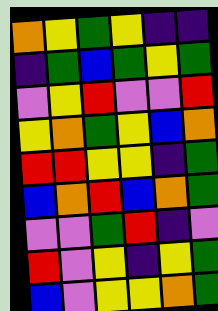[["orange", "yellow", "green", "yellow", "indigo", "indigo"], ["indigo", "green", "blue", "green", "yellow", "green"], ["violet", "yellow", "red", "violet", "violet", "red"], ["yellow", "orange", "green", "yellow", "blue", "orange"], ["red", "red", "yellow", "yellow", "indigo", "green"], ["blue", "orange", "red", "blue", "orange", "green"], ["violet", "violet", "green", "red", "indigo", "violet"], ["red", "violet", "yellow", "indigo", "yellow", "green"], ["blue", "violet", "yellow", "yellow", "orange", "green"]]